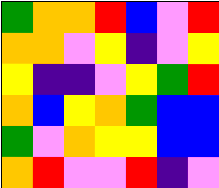[["green", "orange", "orange", "red", "blue", "violet", "red"], ["orange", "orange", "violet", "yellow", "indigo", "violet", "yellow"], ["yellow", "indigo", "indigo", "violet", "yellow", "green", "red"], ["orange", "blue", "yellow", "orange", "green", "blue", "blue"], ["green", "violet", "orange", "yellow", "yellow", "blue", "blue"], ["orange", "red", "violet", "violet", "red", "indigo", "violet"]]